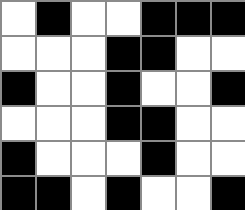[["white", "black", "white", "white", "black", "black", "black"], ["white", "white", "white", "black", "black", "white", "white"], ["black", "white", "white", "black", "white", "white", "black"], ["white", "white", "white", "black", "black", "white", "white"], ["black", "white", "white", "white", "black", "white", "white"], ["black", "black", "white", "black", "white", "white", "black"]]